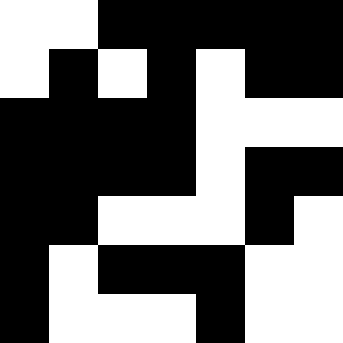[["white", "white", "black", "black", "black", "black", "black"], ["white", "black", "white", "black", "white", "black", "black"], ["black", "black", "black", "black", "white", "white", "white"], ["black", "black", "black", "black", "white", "black", "black"], ["black", "black", "white", "white", "white", "black", "white"], ["black", "white", "black", "black", "black", "white", "white"], ["black", "white", "white", "white", "black", "white", "white"]]